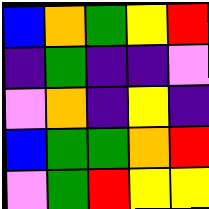[["blue", "orange", "green", "yellow", "red"], ["indigo", "green", "indigo", "indigo", "violet"], ["violet", "orange", "indigo", "yellow", "indigo"], ["blue", "green", "green", "orange", "red"], ["violet", "green", "red", "yellow", "yellow"]]